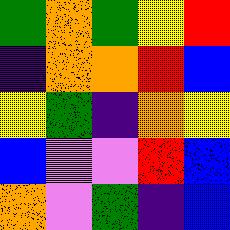[["green", "orange", "green", "yellow", "red"], ["indigo", "orange", "orange", "red", "blue"], ["yellow", "green", "indigo", "orange", "yellow"], ["blue", "violet", "violet", "red", "blue"], ["orange", "violet", "green", "indigo", "blue"]]